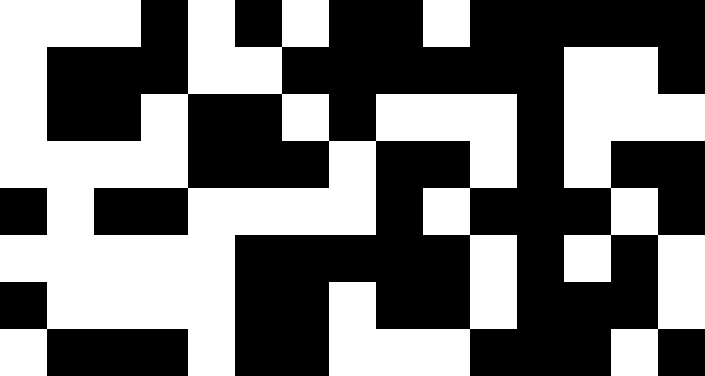[["white", "white", "white", "black", "white", "black", "white", "black", "black", "white", "black", "black", "black", "black", "black"], ["white", "black", "black", "black", "white", "white", "black", "black", "black", "black", "black", "black", "white", "white", "black"], ["white", "black", "black", "white", "black", "black", "white", "black", "white", "white", "white", "black", "white", "white", "white"], ["white", "white", "white", "white", "black", "black", "black", "white", "black", "black", "white", "black", "white", "black", "black"], ["black", "white", "black", "black", "white", "white", "white", "white", "black", "white", "black", "black", "black", "white", "black"], ["white", "white", "white", "white", "white", "black", "black", "black", "black", "black", "white", "black", "white", "black", "white"], ["black", "white", "white", "white", "white", "black", "black", "white", "black", "black", "white", "black", "black", "black", "white"], ["white", "black", "black", "black", "white", "black", "black", "white", "white", "white", "black", "black", "black", "white", "black"]]